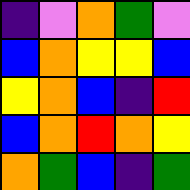[["indigo", "violet", "orange", "green", "violet"], ["blue", "orange", "yellow", "yellow", "blue"], ["yellow", "orange", "blue", "indigo", "red"], ["blue", "orange", "red", "orange", "yellow"], ["orange", "green", "blue", "indigo", "green"]]